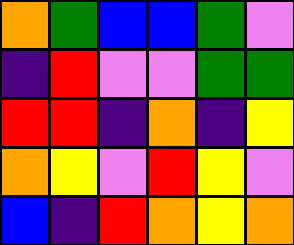[["orange", "green", "blue", "blue", "green", "violet"], ["indigo", "red", "violet", "violet", "green", "green"], ["red", "red", "indigo", "orange", "indigo", "yellow"], ["orange", "yellow", "violet", "red", "yellow", "violet"], ["blue", "indigo", "red", "orange", "yellow", "orange"]]